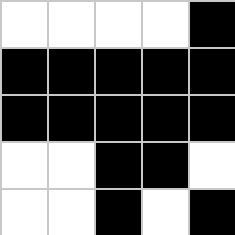[["white", "white", "white", "white", "black"], ["black", "black", "black", "black", "black"], ["black", "black", "black", "black", "black"], ["white", "white", "black", "black", "white"], ["white", "white", "black", "white", "black"]]